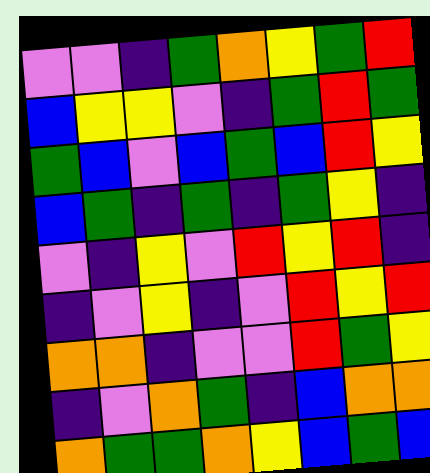[["violet", "violet", "indigo", "green", "orange", "yellow", "green", "red"], ["blue", "yellow", "yellow", "violet", "indigo", "green", "red", "green"], ["green", "blue", "violet", "blue", "green", "blue", "red", "yellow"], ["blue", "green", "indigo", "green", "indigo", "green", "yellow", "indigo"], ["violet", "indigo", "yellow", "violet", "red", "yellow", "red", "indigo"], ["indigo", "violet", "yellow", "indigo", "violet", "red", "yellow", "red"], ["orange", "orange", "indigo", "violet", "violet", "red", "green", "yellow"], ["indigo", "violet", "orange", "green", "indigo", "blue", "orange", "orange"], ["orange", "green", "green", "orange", "yellow", "blue", "green", "blue"]]